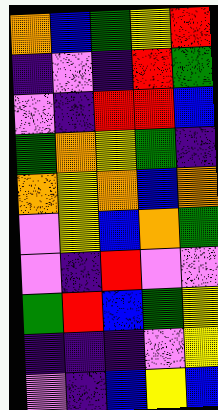[["orange", "blue", "green", "yellow", "red"], ["indigo", "violet", "indigo", "red", "green"], ["violet", "indigo", "red", "red", "blue"], ["green", "orange", "yellow", "green", "indigo"], ["orange", "yellow", "orange", "blue", "orange"], ["violet", "yellow", "blue", "orange", "green"], ["violet", "indigo", "red", "violet", "violet"], ["green", "red", "blue", "green", "yellow"], ["indigo", "indigo", "indigo", "violet", "yellow"], ["violet", "indigo", "blue", "yellow", "blue"]]